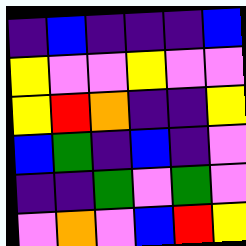[["indigo", "blue", "indigo", "indigo", "indigo", "blue"], ["yellow", "violet", "violet", "yellow", "violet", "violet"], ["yellow", "red", "orange", "indigo", "indigo", "yellow"], ["blue", "green", "indigo", "blue", "indigo", "violet"], ["indigo", "indigo", "green", "violet", "green", "violet"], ["violet", "orange", "violet", "blue", "red", "yellow"]]